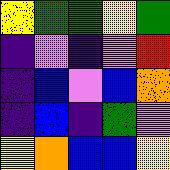[["yellow", "green", "green", "yellow", "green"], ["indigo", "violet", "indigo", "violet", "red"], ["indigo", "blue", "violet", "blue", "orange"], ["indigo", "blue", "indigo", "green", "violet"], ["yellow", "orange", "blue", "blue", "yellow"]]